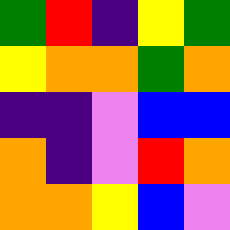[["green", "red", "indigo", "yellow", "green"], ["yellow", "orange", "orange", "green", "orange"], ["indigo", "indigo", "violet", "blue", "blue"], ["orange", "indigo", "violet", "red", "orange"], ["orange", "orange", "yellow", "blue", "violet"]]